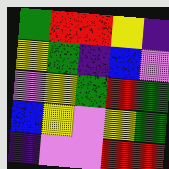[["green", "red", "red", "yellow", "indigo"], ["yellow", "green", "indigo", "blue", "violet"], ["violet", "yellow", "green", "red", "green"], ["blue", "yellow", "violet", "yellow", "green"], ["indigo", "violet", "violet", "red", "red"]]